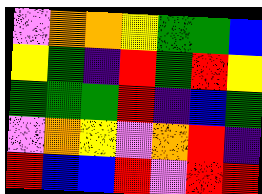[["violet", "orange", "orange", "yellow", "green", "green", "blue"], ["yellow", "green", "indigo", "red", "green", "red", "yellow"], ["green", "green", "green", "red", "indigo", "blue", "green"], ["violet", "orange", "yellow", "violet", "orange", "red", "indigo"], ["red", "blue", "blue", "red", "violet", "red", "red"]]